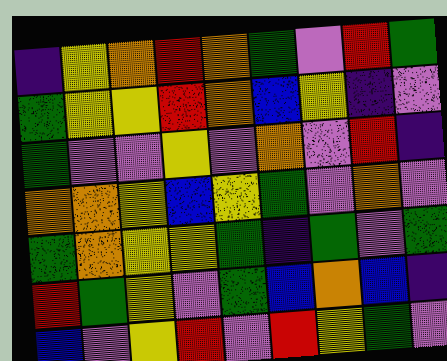[["indigo", "yellow", "orange", "red", "orange", "green", "violet", "red", "green"], ["green", "yellow", "yellow", "red", "orange", "blue", "yellow", "indigo", "violet"], ["green", "violet", "violet", "yellow", "violet", "orange", "violet", "red", "indigo"], ["orange", "orange", "yellow", "blue", "yellow", "green", "violet", "orange", "violet"], ["green", "orange", "yellow", "yellow", "green", "indigo", "green", "violet", "green"], ["red", "green", "yellow", "violet", "green", "blue", "orange", "blue", "indigo"], ["blue", "violet", "yellow", "red", "violet", "red", "yellow", "green", "violet"]]